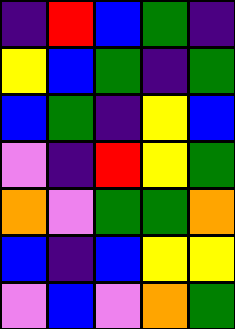[["indigo", "red", "blue", "green", "indigo"], ["yellow", "blue", "green", "indigo", "green"], ["blue", "green", "indigo", "yellow", "blue"], ["violet", "indigo", "red", "yellow", "green"], ["orange", "violet", "green", "green", "orange"], ["blue", "indigo", "blue", "yellow", "yellow"], ["violet", "blue", "violet", "orange", "green"]]